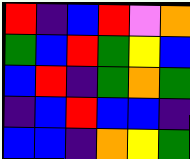[["red", "indigo", "blue", "red", "violet", "orange"], ["green", "blue", "red", "green", "yellow", "blue"], ["blue", "red", "indigo", "green", "orange", "green"], ["indigo", "blue", "red", "blue", "blue", "indigo"], ["blue", "blue", "indigo", "orange", "yellow", "green"]]